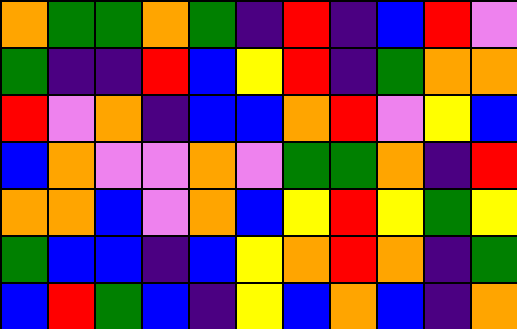[["orange", "green", "green", "orange", "green", "indigo", "red", "indigo", "blue", "red", "violet"], ["green", "indigo", "indigo", "red", "blue", "yellow", "red", "indigo", "green", "orange", "orange"], ["red", "violet", "orange", "indigo", "blue", "blue", "orange", "red", "violet", "yellow", "blue"], ["blue", "orange", "violet", "violet", "orange", "violet", "green", "green", "orange", "indigo", "red"], ["orange", "orange", "blue", "violet", "orange", "blue", "yellow", "red", "yellow", "green", "yellow"], ["green", "blue", "blue", "indigo", "blue", "yellow", "orange", "red", "orange", "indigo", "green"], ["blue", "red", "green", "blue", "indigo", "yellow", "blue", "orange", "blue", "indigo", "orange"]]